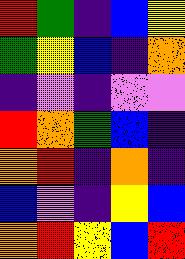[["red", "green", "indigo", "blue", "yellow"], ["green", "yellow", "blue", "indigo", "orange"], ["indigo", "violet", "indigo", "violet", "violet"], ["red", "orange", "green", "blue", "indigo"], ["orange", "red", "indigo", "orange", "indigo"], ["blue", "violet", "indigo", "yellow", "blue"], ["orange", "red", "yellow", "blue", "red"]]